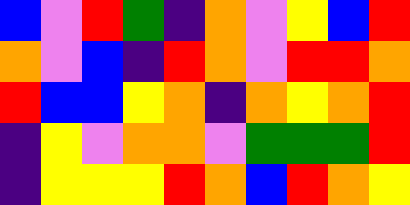[["blue", "violet", "red", "green", "indigo", "orange", "violet", "yellow", "blue", "red"], ["orange", "violet", "blue", "indigo", "red", "orange", "violet", "red", "red", "orange"], ["red", "blue", "blue", "yellow", "orange", "indigo", "orange", "yellow", "orange", "red"], ["indigo", "yellow", "violet", "orange", "orange", "violet", "green", "green", "green", "red"], ["indigo", "yellow", "yellow", "yellow", "red", "orange", "blue", "red", "orange", "yellow"]]